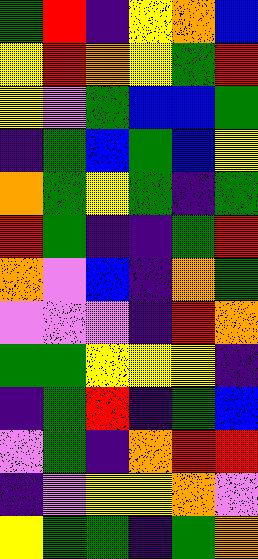[["green", "red", "indigo", "yellow", "orange", "blue"], ["yellow", "red", "orange", "yellow", "green", "red"], ["yellow", "violet", "green", "blue", "blue", "green"], ["indigo", "green", "blue", "green", "blue", "yellow"], ["orange", "green", "yellow", "green", "indigo", "green"], ["red", "green", "indigo", "indigo", "green", "red"], ["orange", "violet", "blue", "indigo", "orange", "green"], ["violet", "violet", "violet", "indigo", "red", "orange"], ["green", "green", "yellow", "yellow", "yellow", "indigo"], ["indigo", "green", "red", "indigo", "green", "blue"], ["violet", "green", "indigo", "orange", "red", "red"], ["indigo", "violet", "yellow", "yellow", "orange", "violet"], ["yellow", "green", "green", "indigo", "green", "orange"]]